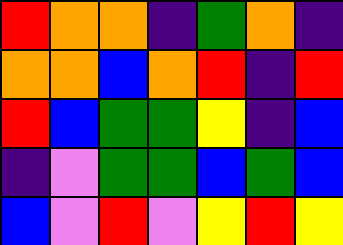[["red", "orange", "orange", "indigo", "green", "orange", "indigo"], ["orange", "orange", "blue", "orange", "red", "indigo", "red"], ["red", "blue", "green", "green", "yellow", "indigo", "blue"], ["indigo", "violet", "green", "green", "blue", "green", "blue"], ["blue", "violet", "red", "violet", "yellow", "red", "yellow"]]